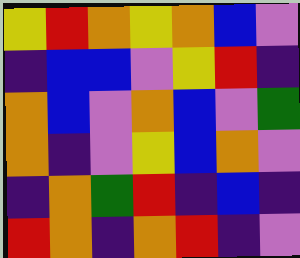[["yellow", "red", "orange", "yellow", "orange", "blue", "violet"], ["indigo", "blue", "blue", "violet", "yellow", "red", "indigo"], ["orange", "blue", "violet", "orange", "blue", "violet", "green"], ["orange", "indigo", "violet", "yellow", "blue", "orange", "violet"], ["indigo", "orange", "green", "red", "indigo", "blue", "indigo"], ["red", "orange", "indigo", "orange", "red", "indigo", "violet"]]